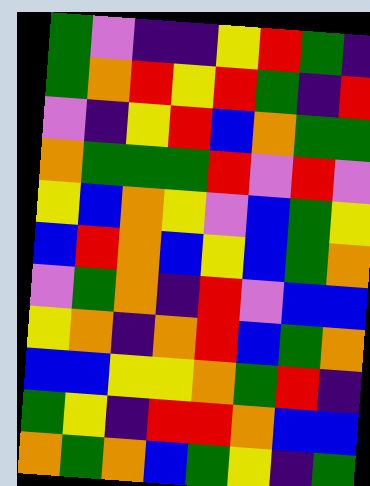[["green", "violet", "indigo", "indigo", "yellow", "red", "green", "indigo"], ["green", "orange", "red", "yellow", "red", "green", "indigo", "red"], ["violet", "indigo", "yellow", "red", "blue", "orange", "green", "green"], ["orange", "green", "green", "green", "red", "violet", "red", "violet"], ["yellow", "blue", "orange", "yellow", "violet", "blue", "green", "yellow"], ["blue", "red", "orange", "blue", "yellow", "blue", "green", "orange"], ["violet", "green", "orange", "indigo", "red", "violet", "blue", "blue"], ["yellow", "orange", "indigo", "orange", "red", "blue", "green", "orange"], ["blue", "blue", "yellow", "yellow", "orange", "green", "red", "indigo"], ["green", "yellow", "indigo", "red", "red", "orange", "blue", "blue"], ["orange", "green", "orange", "blue", "green", "yellow", "indigo", "green"]]